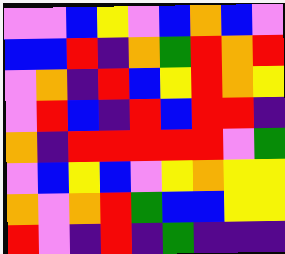[["violet", "violet", "blue", "yellow", "violet", "blue", "orange", "blue", "violet"], ["blue", "blue", "red", "indigo", "orange", "green", "red", "orange", "red"], ["violet", "orange", "indigo", "red", "blue", "yellow", "red", "orange", "yellow"], ["violet", "red", "blue", "indigo", "red", "blue", "red", "red", "indigo"], ["orange", "indigo", "red", "red", "red", "red", "red", "violet", "green"], ["violet", "blue", "yellow", "blue", "violet", "yellow", "orange", "yellow", "yellow"], ["orange", "violet", "orange", "red", "green", "blue", "blue", "yellow", "yellow"], ["red", "violet", "indigo", "red", "indigo", "green", "indigo", "indigo", "indigo"]]